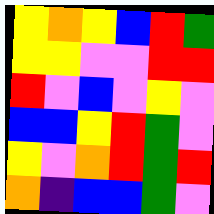[["yellow", "orange", "yellow", "blue", "red", "green"], ["yellow", "yellow", "violet", "violet", "red", "red"], ["red", "violet", "blue", "violet", "yellow", "violet"], ["blue", "blue", "yellow", "red", "green", "violet"], ["yellow", "violet", "orange", "red", "green", "red"], ["orange", "indigo", "blue", "blue", "green", "violet"]]